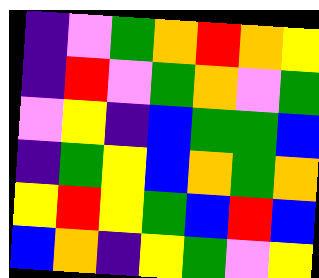[["indigo", "violet", "green", "orange", "red", "orange", "yellow"], ["indigo", "red", "violet", "green", "orange", "violet", "green"], ["violet", "yellow", "indigo", "blue", "green", "green", "blue"], ["indigo", "green", "yellow", "blue", "orange", "green", "orange"], ["yellow", "red", "yellow", "green", "blue", "red", "blue"], ["blue", "orange", "indigo", "yellow", "green", "violet", "yellow"]]